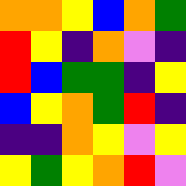[["orange", "orange", "yellow", "blue", "orange", "green"], ["red", "yellow", "indigo", "orange", "violet", "indigo"], ["red", "blue", "green", "green", "indigo", "yellow"], ["blue", "yellow", "orange", "green", "red", "indigo"], ["indigo", "indigo", "orange", "yellow", "violet", "yellow"], ["yellow", "green", "yellow", "orange", "red", "violet"]]